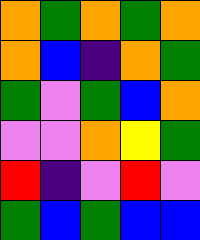[["orange", "green", "orange", "green", "orange"], ["orange", "blue", "indigo", "orange", "green"], ["green", "violet", "green", "blue", "orange"], ["violet", "violet", "orange", "yellow", "green"], ["red", "indigo", "violet", "red", "violet"], ["green", "blue", "green", "blue", "blue"]]